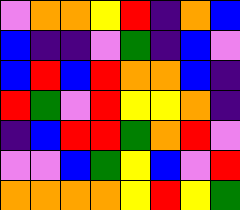[["violet", "orange", "orange", "yellow", "red", "indigo", "orange", "blue"], ["blue", "indigo", "indigo", "violet", "green", "indigo", "blue", "violet"], ["blue", "red", "blue", "red", "orange", "orange", "blue", "indigo"], ["red", "green", "violet", "red", "yellow", "yellow", "orange", "indigo"], ["indigo", "blue", "red", "red", "green", "orange", "red", "violet"], ["violet", "violet", "blue", "green", "yellow", "blue", "violet", "red"], ["orange", "orange", "orange", "orange", "yellow", "red", "yellow", "green"]]